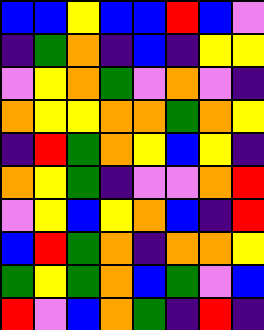[["blue", "blue", "yellow", "blue", "blue", "red", "blue", "violet"], ["indigo", "green", "orange", "indigo", "blue", "indigo", "yellow", "yellow"], ["violet", "yellow", "orange", "green", "violet", "orange", "violet", "indigo"], ["orange", "yellow", "yellow", "orange", "orange", "green", "orange", "yellow"], ["indigo", "red", "green", "orange", "yellow", "blue", "yellow", "indigo"], ["orange", "yellow", "green", "indigo", "violet", "violet", "orange", "red"], ["violet", "yellow", "blue", "yellow", "orange", "blue", "indigo", "red"], ["blue", "red", "green", "orange", "indigo", "orange", "orange", "yellow"], ["green", "yellow", "green", "orange", "blue", "green", "violet", "blue"], ["red", "violet", "blue", "orange", "green", "indigo", "red", "indigo"]]